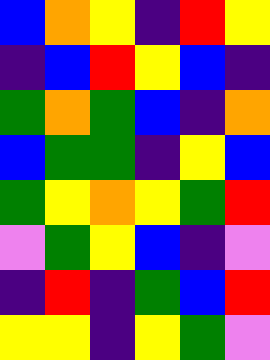[["blue", "orange", "yellow", "indigo", "red", "yellow"], ["indigo", "blue", "red", "yellow", "blue", "indigo"], ["green", "orange", "green", "blue", "indigo", "orange"], ["blue", "green", "green", "indigo", "yellow", "blue"], ["green", "yellow", "orange", "yellow", "green", "red"], ["violet", "green", "yellow", "blue", "indigo", "violet"], ["indigo", "red", "indigo", "green", "blue", "red"], ["yellow", "yellow", "indigo", "yellow", "green", "violet"]]